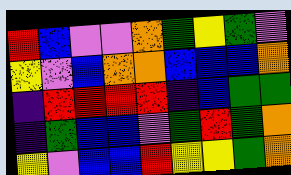[["red", "blue", "violet", "violet", "orange", "green", "yellow", "green", "violet"], ["yellow", "violet", "blue", "orange", "orange", "blue", "blue", "blue", "orange"], ["indigo", "red", "red", "red", "red", "indigo", "blue", "green", "green"], ["indigo", "green", "blue", "blue", "violet", "green", "red", "green", "orange"], ["yellow", "violet", "blue", "blue", "red", "yellow", "yellow", "green", "orange"]]